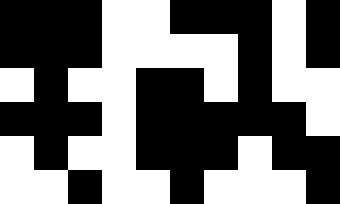[["black", "black", "black", "white", "white", "black", "black", "black", "white", "black"], ["black", "black", "black", "white", "white", "white", "white", "black", "white", "black"], ["white", "black", "white", "white", "black", "black", "white", "black", "white", "white"], ["black", "black", "black", "white", "black", "black", "black", "black", "black", "white"], ["white", "black", "white", "white", "black", "black", "black", "white", "black", "black"], ["white", "white", "black", "white", "white", "black", "white", "white", "white", "black"]]